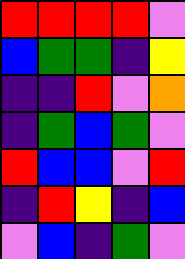[["red", "red", "red", "red", "violet"], ["blue", "green", "green", "indigo", "yellow"], ["indigo", "indigo", "red", "violet", "orange"], ["indigo", "green", "blue", "green", "violet"], ["red", "blue", "blue", "violet", "red"], ["indigo", "red", "yellow", "indigo", "blue"], ["violet", "blue", "indigo", "green", "violet"]]